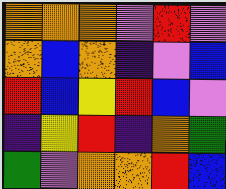[["orange", "orange", "orange", "violet", "red", "violet"], ["orange", "blue", "orange", "indigo", "violet", "blue"], ["red", "blue", "yellow", "red", "blue", "violet"], ["indigo", "yellow", "red", "indigo", "orange", "green"], ["green", "violet", "orange", "orange", "red", "blue"]]